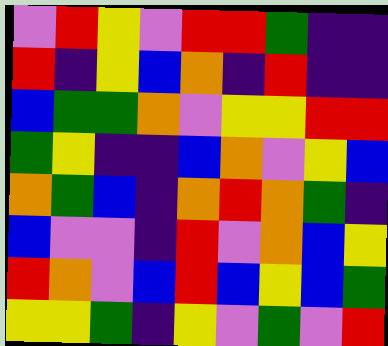[["violet", "red", "yellow", "violet", "red", "red", "green", "indigo", "indigo"], ["red", "indigo", "yellow", "blue", "orange", "indigo", "red", "indigo", "indigo"], ["blue", "green", "green", "orange", "violet", "yellow", "yellow", "red", "red"], ["green", "yellow", "indigo", "indigo", "blue", "orange", "violet", "yellow", "blue"], ["orange", "green", "blue", "indigo", "orange", "red", "orange", "green", "indigo"], ["blue", "violet", "violet", "indigo", "red", "violet", "orange", "blue", "yellow"], ["red", "orange", "violet", "blue", "red", "blue", "yellow", "blue", "green"], ["yellow", "yellow", "green", "indigo", "yellow", "violet", "green", "violet", "red"]]